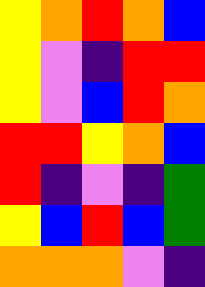[["yellow", "orange", "red", "orange", "blue"], ["yellow", "violet", "indigo", "red", "red"], ["yellow", "violet", "blue", "red", "orange"], ["red", "red", "yellow", "orange", "blue"], ["red", "indigo", "violet", "indigo", "green"], ["yellow", "blue", "red", "blue", "green"], ["orange", "orange", "orange", "violet", "indigo"]]